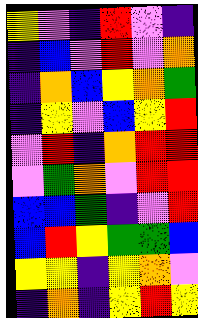[["yellow", "violet", "indigo", "red", "violet", "indigo"], ["indigo", "blue", "violet", "red", "violet", "orange"], ["indigo", "orange", "blue", "yellow", "orange", "green"], ["indigo", "yellow", "violet", "blue", "yellow", "red"], ["violet", "red", "indigo", "orange", "red", "red"], ["violet", "green", "orange", "violet", "red", "red"], ["blue", "blue", "green", "indigo", "violet", "red"], ["blue", "red", "yellow", "green", "green", "blue"], ["yellow", "yellow", "indigo", "yellow", "orange", "violet"], ["indigo", "orange", "indigo", "yellow", "red", "yellow"]]